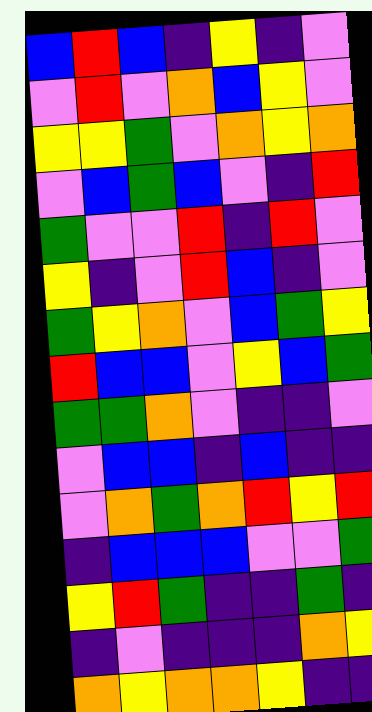[["blue", "red", "blue", "indigo", "yellow", "indigo", "violet"], ["violet", "red", "violet", "orange", "blue", "yellow", "violet"], ["yellow", "yellow", "green", "violet", "orange", "yellow", "orange"], ["violet", "blue", "green", "blue", "violet", "indigo", "red"], ["green", "violet", "violet", "red", "indigo", "red", "violet"], ["yellow", "indigo", "violet", "red", "blue", "indigo", "violet"], ["green", "yellow", "orange", "violet", "blue", "green", "yellow"], ["red", "blue", "blue", "violet", "yellow", "blue", "green"], ["green", "green", "orange", "violet", "indigo", "indigo", "violet"], ["violet", "blue", "blue", "indigo", "blue", "indigo", "indigo"], ["violet", "orange", "green", "orange", "red", "yellow", "red"], ["indigo", "blue", "blue", "blue", "violet", "violet", "green"], ["yellow", "red", "green", "indigo", "indigo", "green", "indigo"], ["indigo", "violet", "indigo", "indigo", "indigo", "orange", "yellow"], ["orange", "yellow", "orange", "orange", "yellow", "indigo", "indigo"]]